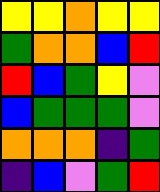[["yellow", "yellow", "orange", "yellow", "yellow"], ["green", "orange", "orange", "blue", "red"], ["red", "blue", "green", "yellow", "violet"], ["blue", "green", "green", "green", "violet"], ["orange", "orange", "orange", "indigo", "green"], ["indigo", "blue", "violet", "green", "red"]]